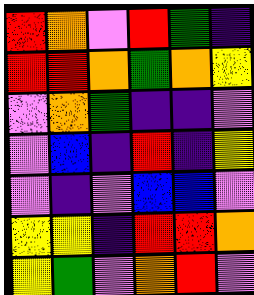[["red", "orange", "violet", "red", "green", "indigo"], ["red", "red", "orange", "green", "orange", "yellow"], ["violet", "orange", "green", "indigo", "indigo", "violet"], ["violet", "blue", "indigo", "red", "indigo", "yellow"], ["violet", "indigo", "violet", "blue", "blue", "violet"], ["yellow", "yellow", "indigo", "red", "red", "orange"], ["yellow", "green", "violet", "orange", "red", "violet"]]